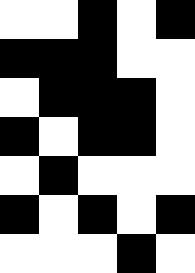[["white", "white", "black", "white", "black"], ["black", "black", "black", "white", "white"], ["white", "black", "black", "black", "white"], ["black", "white", "black", "black", "white"], ["white", "black", "white", "white", "white"], ["black", "white", "black", "white", "black"], ["white", "white", "white", "black", "white"]]